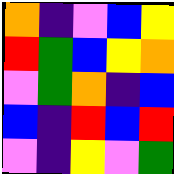[["orange", "indigo", "violet", "blue", "yellow"], ["red", "green", "blue", "yellow", "orange"], ["violet", "green", "orange", "indigo", "blue"], ["blue", "indigo", "red", "blue", "red"], ["violet", "indigo", "yellow", "violet", "green"]]